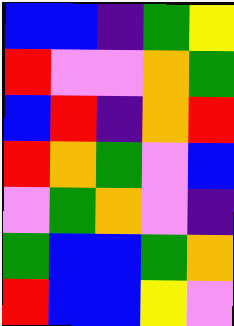[["blue", "blue", "indigo", "green", "yellow"], ["red", "violet", "violet", "orange", "green"], ["blue", "red", "indigo", "orange", "red"], ["red", "orange", "green", "violet", "blue"], ["violet", "green", "orange", "violet", "indigo"], ["green", "blue", "blue", "green", "orange"], ["red", "blue", "blue", "yellow", "violet"]]